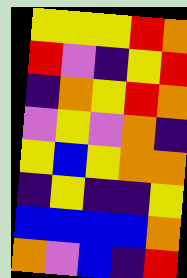[["yellow", "yellow", "yellow", "red", "orange"], ["red", "violet", "indigo", "yellow", "red"], ["indigo", "orange", "yellow", "red", "orange"], ["violet", "yellow", "violet", "orange", "indigo"], ["yellow", "blue", "yellow", "orange", "orange"], ["indigo", "yellow", "indigo", "indigo", "yellow"], ["blue", "blue", "blue", "blue", "orange"], ["orange", "violet", "blue", "indigo", "red"]]